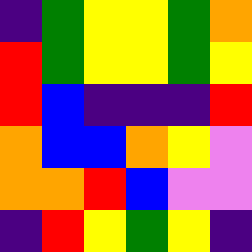[["indigo", "green", "yellow", "yellow", "green", "orange"], ["red", "green", "yellow", "yellow", "green", "yellow"], ["red", "blue", "indigo", "indigo", "indigo", "red"], ["orange", "blue", "blue", "orange", "yellow", "violet"], ["orange", "orange", "red", "blue", "violet", "violet"], ["indigo", "red", "yellow", "green", "yellow", "indigo"]]